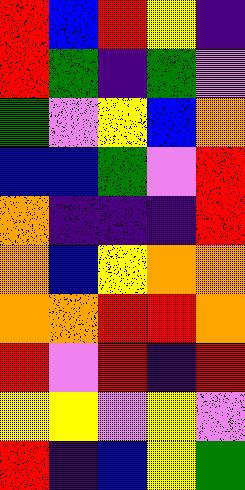[["red", "blue", "red", "yellow", "indigo"], ["red", "green", "indigo", "green", "violet"], ["green", "violet", "yellow", "blue", "orange"], ["blue", "blue", "green", "violet", "red"], ["orange", "indigo", "indigo", "indigo", "red"], ["orange", "blue", "yellow", "orange", "orange"], ["orange", "orange", "red", "red", "orange"], ["red", "violet", "red", "indigo", "red"], ["yellow", "yellow", "violet", "yellow", "violet"], ["red", "indigo", "blue", "yellow", "green"]]